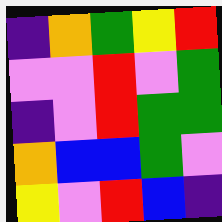[["indigo", "orange", "green", "yellow", "red"], ["violet", "violet", "red", "violet", "green"], ["indigo", "violet", "red", "green", "green"], ["orange", "blue", "blue", "green", "violet"], ["yellow", "violet", "red", "blue", "indigo"]]